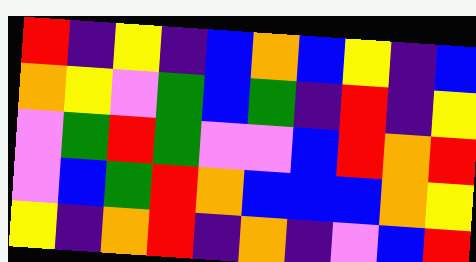[["red", "indigo", "yellow", "indigo", "blue", "orange", "blue", "yellow", "indigo", "blue"], ["orange", "yellow", "violet", "green", "blue", "green", "indigo", "red", "indigo", "yellow"], ["violet", "green", "red", "green", "violet", "violet", "blue", "red", "orange", "red"], ["violet", "blue", "green", "red", "orange", "blue", "blue", "blue", "orange", "yellow"], ["yellow", "indigo", "orange", "red", "indigo", "orange", "indigo", "violet", "blue", "red"]]